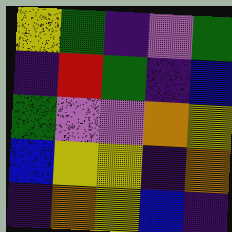[["yellow", "green", "indigo", "violet", "green"], ["indigo", "red", "green", "indigo", "blue"], ["green", "violet", "violet", "orange", "yellow"], ["blue", "yellow", "yellow", "indigo", "orange"], ["indigo", "orange", "yellow", "blue", "indigo"]]